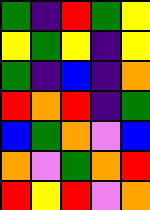[["green", "indigo", "red", "green", "yellow"], ["yellow", "green", "yellow", "indigo", "yellow"], ["green", "indigo", "blue", "indigo", "orange"], ["red", "orange", "red", "indigo", "green"], ["blue", "green", "orange", "violet", "blue"], ["orange", "violet", "green", "orange", "red"], ["red", "yellow", "red", "violet", "orange"]]